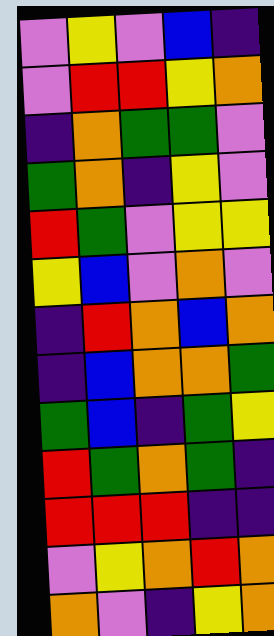[["violet", "yellow", "violet", "blue", "indigo"], ["violet", "red", "red", "yellow", "orange"], ["indigo", "orange", "green", "green", "violet"], ["green", "orange", "indigo", "yellow", "violet"], ["red", "green", "violet", "yellow", "yellow"], ["yellow", "blue", "violet", "orange", "violet"], ["indigo", "red", "orange", "blue", "orange"], ["indigo", "blue", "orange", "orange", "green"], ["green", "blue", "indigo", "green", "yellow"], ["red", "green", "orange", "green", "indigo"], ["red", "red", "red", "indigo", "indigo"], ["violet", "yellow", "orange", "red", "orange"], ["orange", "violet", "indigo", "yellow", "orange"]]